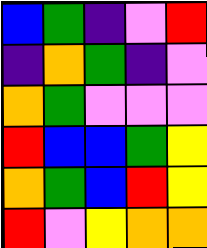[["blue", "green", "indigo", "violet", "red"], ["indigo", "orange", "green", "indigo", "violet"], ["orange", "green", "violet", "violet", "violet"], ["red", "blue", "blue", "green", "yellow"], ["orange", "green", "blue", "red", "yellow"], ["red", "violet", "yellow", "orange", "orange"]]